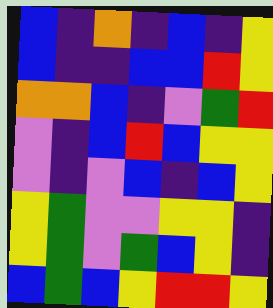[["blue", "indigo", "orange", "indigo", "blue", "indigo", "yellow"], ["blue", "indigo", "indigo", "blue", "blue", "red", "yellow"], ["orange", "orange", "blue", "indigo", "violet", "green", "red"], ["violet", "indigo", "blue", "red", "blue", "yellow", "yellow"], ["violet", "indigo", "violet", "blue", "indigo", "blue", "yellow"], ["yellow", "green", "violet", "violet", "yellow", "yellow", "indigo"], ["yellow", "green", "violet", "green", "blue", "yellow", "indigo"], ["blue", "green", "blue", "yellow", "red", "red", "yellow"]]